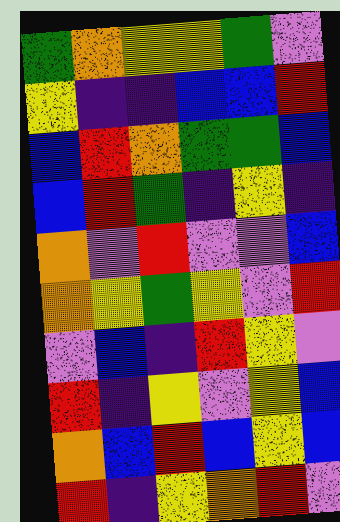[["green", "orange", "yellow", "yellow", "green", "violet"], ["yellow", "indigo", "indigo", "blue", "blue", "red"], ["blue", "red", "orange", "green", "green", "blue"], ["blue", "red", "green", "indigo", "yellow", "indigo"], ["orange", "violet", "red", "violet", "violet", "blue"], ["orange", "yellow", "green", "yellow", "violet", "red"], ["violet", "blue", "indigo", "red", "yellow", "violet"], ["red", "indigo", "yellow", "violet", "yellow", "blue"], ["orange", "blue", "red", "blue", "yellow", "blue"], ["red", "indigo", "yellow", "orange", "red", "violet"]]